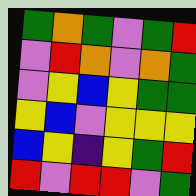[["green", "orange", "green", "violet", "green", "red"], ["violet", "red", "orange", "violet", "orange", "green"], ["violet", "yellow", "blue", "yellow", "green", "green"], ["yellow", "blue", "violet", "yellow", "yellow", "yellow"], ["blue", "yellow", "indigo", "yellow", "green", "red"], ["red", "violet", "red", "red", "violet", "green"]]